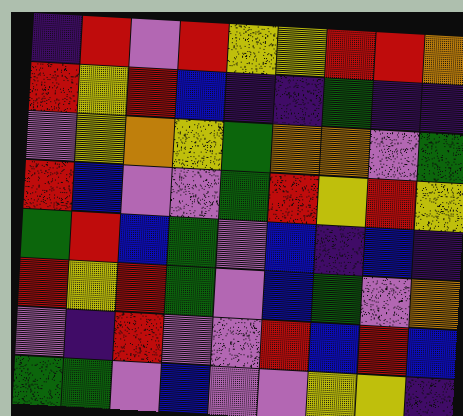[["indigo", "red", "violet", "red", "yellow", "yellow", "red", "red", "orange"], ["red", "yellow", "red", "blue", "indigo", "indigo", "green", "indigo", "indigo"], ["violet", "yellow", "orange", "yellow", "green", "orange", "orange", "violet", "green"], ["red", "blue", "violet", "violet", "green", "red", "yellow", "red", "yellow"], ["green", "red", "blue", "green", "violet", "blue", "indigo", "blue", "indigo"], ["red", "yellow", "red", "green", "violet", "blue", "green", "violet", "orange"], ["violet", "indigo", "red", "violet", "violet", "red", "blue", "red", "blue"], ["green", "green", "violet", "blue", "violet", "violet", "yellow", "yellow", "indigo"]]